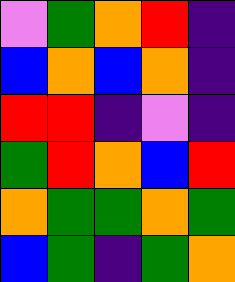[["violet", "green", "orange", "red", "indigo"], ["blue", "orange", "blue", "orange", "indigo"], ["red", "red", "indigo", "violet", "indigo"], ["green", "red", "orange", "blue", "red"], ["orange", "green", "green", "orange", "green"], ["blue", "green", "indigo", "green", "orange"]]